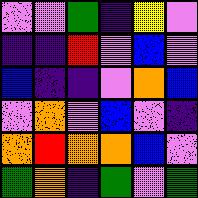[["violet", "violet", "green", "indigo", "yellow", "violet"], ["indigo", "indigo", "red", "violet", "blue", "violet"], ["blue", "indigo", "indigo", "violet", "orange", "blue"], ["violet", "orange", "violet", "blue", "violet", "indigo"], ["orange", "red", "orange", "orange", "blue", "violet"], ["green", "orange", "indigo", "green", "violet", "green"]]